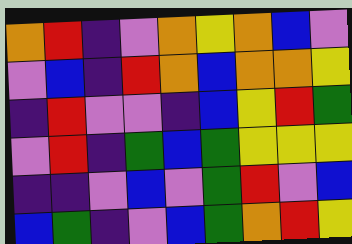[["orange", "red", "indigo", "violet", "orange", "yellow", "orange", "blue", "violet"], ["violet", "blue", "indigo", "red", "orange", "blue", "orange", "orange", "yellow"], ["indigo", "red", "violet", "violet", "indigo", "blue", "yellow", "red", "green"], ["violet", "red", "indigo", "green", "blue", "green", "yellow", "yellow", "yellow"], ["indigo", "indigo", "violet", "blue", "violet", "green", "red", "violet", "blue"], ["blue", "green", "indigo", "violet", "blue", "green", "orange", "red", "yellow"]]